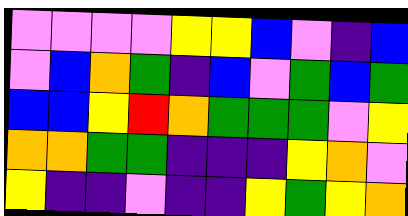[["violet", "violet", "violet", "violet", "yellow", "yellow", "blue", "violet", "indigo", "blue"], ["violet", "blue", "orange", "green", "indigo", "blue", "violet", "green", "blue", "green"], ["blue", "blue", "yellow", "red", "orange", "green", "green", "green", "violet", "yellow"], ["orange", "orange", "green", "green", "indigo", "indigo", "indigo", "yellow", "orange", "violet"], ["yellow", "indigo", "indigo", "violet", "indigo", "indigo", "yellow", "green", "yellow", "orange"]]